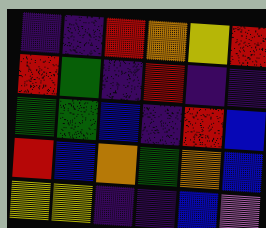[["indigo", "indigo", "red", "orange", "yellow", "red"], ["red", "green", "indigo", "red", "indigo", "indigo"], ["green", "green", "blue", "indigo", "red", "blue"], ["red", "blue", "orange", "green", "orange", "blue"], ["yellow", "yellow", "indigo", "indigo", "blue", "violet"]]